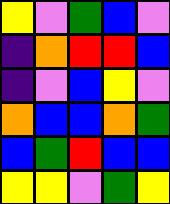[["yellow", "violet", "green", "blue", "violet"], ["indigo", "orange", "red", "red", "blue"], ["indigo", "violet", "blue", "yellow", "violet"], ["orange", "blue", "blue", "orange", "green"], ["blue", "green", "red", "blue", "blue"], ["yellow", "yellow", "violet", "green", "yellow"]]